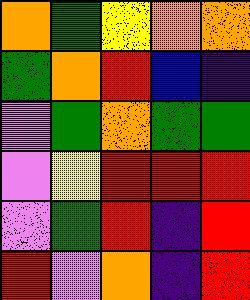[["orange", "green", "yellow", "orange", "orange"], ["green", "orange", "red", "blue", "indigo"], ["violet", "green", "orange", "green", "green"], ["violet", "yellow", "red", "red", "red"], ["violet", "green", "red", "indigo", "red"], ["red", "violet", "orange", "indigo", "red"]]